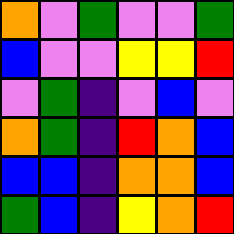[["orange", "violet", "green", "violet", "violet", "green"], ["blue", "violet", "violet", "yellow", "yellow", "red"], ["violet", "green", "indigo", "violet", "blue", "violet"], ["orange", "green", "indigo", "red", "orange", "blue"], ["blue", "blue", "indigo", "orange", "orange", "blue"], ["green", "blue", "indigo", "yellow", "orange", "red"]]